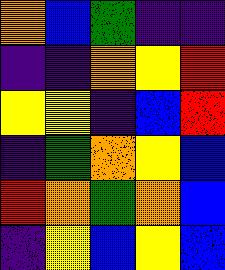[["orange", "blue", "green", "indigo", "indigo"], ["indigo", "indigo", "orange", "yellow", "red"], ["yellow", "yellow", "indigo", "blue", "red"], ["indigo", "green", "orange", "yellow", "blue"], ["red", "orange", "green", "orange", "blue"], ["indigo", "yellow", "blue", "yellow", "blue"]]